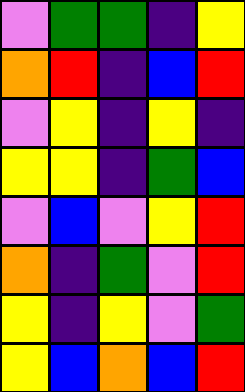[["violet", "green", "green", "indigo", "yellow"], ["orange", "red", "indigo", "blue", "red"], ["violet", "yellow", "indigo", "yellow", "indigo"], ["yellow", "yellow", "indigo", "green", "blue"], ["violet", "blue", "violet", "yellow", "red"], ["orange", "indigo", "green", "violet", "red"], ["yellow", "indigo", "yellow", "violet", "green"], ["yellow", "blue", "orange", "blue", "red"]]